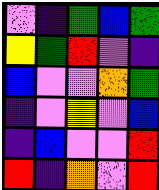[["violet", "indigo", "green", "blue", "green"], ["yellow", "green", "red", "violet", "indigo"], ["blue", "violet", "violet", "orange", "green"], ["indigo", "violet", "yellow", "violet", "blue"], ["indigo", "blue", "violet", "violet", "red"], ["red", "indigo", "orange", "violet", "red"]]